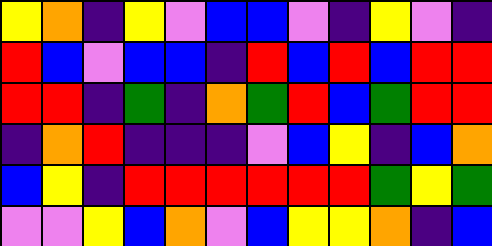[["yellow", "orange", "indigo", "yellow", "violet", "blue", "blue", "violet", "indigo", "yellow", "violet", "indigo"], ["red", "blue", "violet", "blue", "blue", "indigo", "red", "blue", "red", "blue", "red", "red"], ["red", "red", "indigo", "green", "indigo", "orange", "green", "red", "blue", "green", "red", "red"], ["indigo", "orange", "red", "indigo", "indigo", "indigo", "violet", "blue", "yellow", "indigo", "blue", "orange"], ["blue", "yellow", "indigo", "red", "red", "red", "red", "red", "red", "green", "yellow", "green"], ["violet", "violet", "yellow", "blue", "orange", "violet", "blue", "yellow", "yellow", "orange", "indigo", "blue"]]